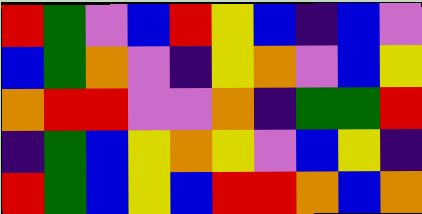[["red", "green", "violet", "blue", "red", "yellow", "blue", "indigo", "blue", "violet"], ["blue", "green", "orange", "violet", "indigo", "yellow", "orange", "violet", "blue", "yellow"], ["orange", "red", "red", "violet", "violet", "orange", "indigo", "green", "green", "red"], ["indigo", "green", "blue", "yellow", "orange", "yellow", "violet", "blue", "yellow", "indigo"], ["red", "green", "blue", "yellow", "blue", "red", "red", "orange", "blue", "orange"]]